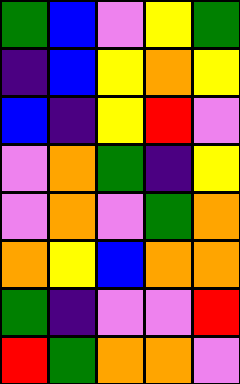[["green", "blue", "violet", "yellow", "green"], ["indigo", "blue", "yellow", "orange", "yellow"], ["blue", "indigo", "yellow", "red", "violet"], ["violet", "orange", "green", "indigo", "yellow"], ["violet", "orange", "violet", "green", "orange"], ["orange", "yellow", "blue", "orange", "orange"], ["green", "indigo", "violet", "violet", "red"], ["red", "green", "orange", "orange", "violet"]]